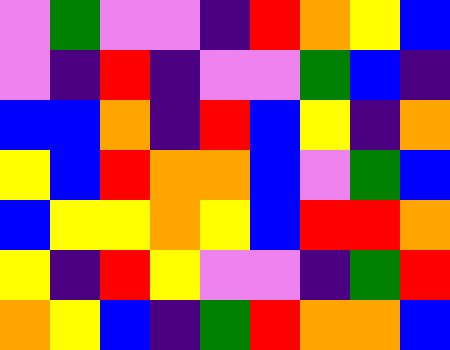[["violet", "green", "violet", "violet", "indigo", "red", "orange", "yellow", "blue"], ["violet", "indigo", "red", "indigo", "violet", "violet", "green", "blue", "indigo"], ["blue", "blue", "orange", "indigo", "red", "blue", "yellow", "indigo", "orange"], ["yellow", "blue", "red", "orange", "orange", "blue", "violet", "green", "blue"], ["blue", "yellow", "yellow", "orange", "yellow", "blue", "red", "red", "orange"], ["yellow", "indigo", "red", "yellow", "violet", "violet", "indigo", "green", "red"], ["orange", "yellow", "blue", "indigo", "green", "red", "orange", "orange", "blue"]]